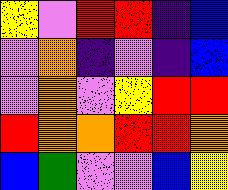[["yellow", "violet", "red", "red", "indigo", "blue"], ["violet", "orange", "indigo", "violet", "indigo", "blue"], ["violet", "orange", "violet", "yellow", "red", "red"], ["red", "orange", "orange", "red", "red", "orange"], ["blue", "green", "violet", "violet", "blue", "yellow"]]